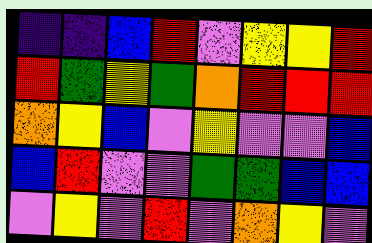[["indigo", "indigo", "blue", "red", "violet", "yellow", "yellow", "red"], ["red", "green", "yellow", "green", "orange", "red", "red", "red"], ["orange", "yellow", "blue", "violet", "yellow", "violet", "violet", "blue"], ["blue", "red", "violet", "violet", "green", "green", "blue", "blue"], ["violet", "yellow", "violet", "red", "violet", "orange", "yellow", "violet"]]